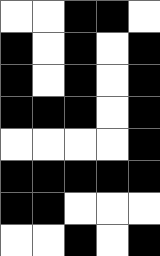[["white", "white", "black", "black", "white"], ["black", "white", "black", "white", "black"], ["black", "white", "black", "white", "black"], ["black", "black", "black", "white", "black"], ["white", "white", "white", "white", "black"], ["black", "black", "black", "black", "black"], ["black", "black", "white", "white", "white"], ["white", "white", "black", "white", "black"]]